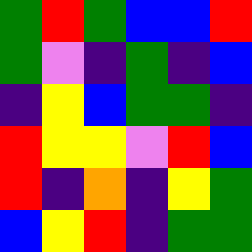[["green", "red", "green", "blue", "blue", "red"], ["green", "violet", "indigo", "green", "indigo", "blue"], ["indigo", "yellow", "blue", "green", "green", "indigo"], ["red", "yellow", "yellow", "violet", "red", "blue"], ["red", "indigo", "orange", "indigo", "yellow", "green"], ["blue", "yellow", "red", "indigo", "green", "green"]]